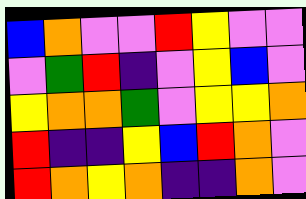[["blue", "orange", "violet", "violet", "red", "yellow", "violet", "violet"], ["violet", "green", "red", "indigo", "violet", "yellow", "blue", "violet"], ["yellow", "orange", "orange", "green", "violet", "yellow", "yellow", "orange"], ["red", "indigo", "indigo", "yellow", "blue", "red", "orange", "violet"], ["red", "orange", "yellow", "orange", "indigo", "indigo", "orange", "violet"]]